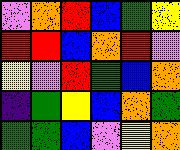[["violet", "orange", "red", "blue", "green", "yellow"], ["red", "red", "blue", "orange", "red", "violet"], ["yellow", "violet", "red", "green", "blue", "orange"], ["indigo", "green", "yellow", "blue", "orange", "green"], ["green", "green", "blue", "violet", "yellow", "orange"]]